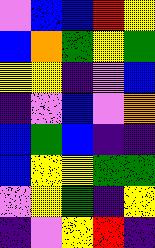[["violet", "blue", "blue", "red", "yellow"], ["blue", "orange", "green", "yellow", "green"], ["yellow", "yellow", "indigo", "violet", "blue"], ["indigo", "violet", "blue", "violet", "orange"], ["blue", "green", "blue", "indigo", "indigo"], ["blue", "yellow", "yellow", "green", "green"], ["violet", "yellow", "green", "indigo", "yellow"], ["indigo", "violet", "yellow", "red", "indigo"]]